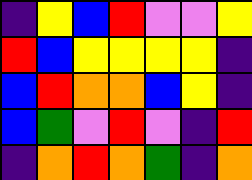[["indigo", "yellow", "blue", "red", "violet", "violet", "yellow"], ["red", "blue", "yellow", "yellow", "yellow", "yellow", "indigo"], ["blue", "red", "orange", "orange", "blue", "yellow", "indigo"], ["blue", "green", "violet", "red", "violet", "indigo", "red"], ["indigo", "orange", "red", "orange", "green", "indigo", "orange"]]